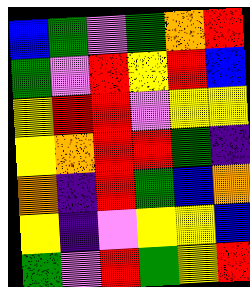[["blue", "green", "violet", "green", "orange", "red"], ["green", "violet", "red", "yellow", "red", "blue"], ["yellow", "red", "red", "violet", "yellow", "yellow"], ["yellow", "orange", "red", "red", "green", "indigo"], ["orange", "indigo", "red", "green", "blue", "orange"], ["yellow", "indigo", "violet", "yellow", "yellow", "blue"], ["green", "violet", "red", "green", "yellow", "red"]]